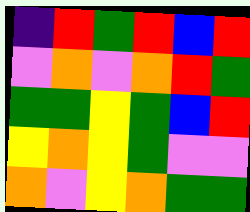[["indigo", "red", "green", "red", "blue", "red"], ["violet", "orange", "violet", "orange", "red", "green"], ["green", "green", "yellow", "green", "blue", "red"], ["yellow", "orange", "yellow", "green", "violet", "violet"], ["orange", "violet", "yellow", "orange", "green", "green"]]